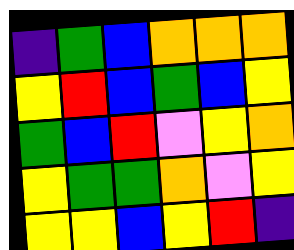[["indigo", "green", "blue", "orange", "orange", "orange"], ["yellow", "red", "blue", "green", "blue", "yellow"], ["green", "blue", "red", "violet", "yellow", "orange"], ["yellow", "green", "green", "orange", "violet", "yellow"], ["yellow", "yellow", "blue", "yellow", "red", "indigo"]]